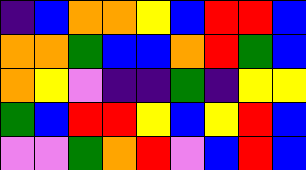[["indigo", "blue", "orange", "orange", "yellow", "blue", "red", "red", "blue"], ["orange", "orange", "green", "blue", "blue", "orange", "red", "green", "blue"], ["orange", "yellow", "violet", "indigo", "indigo", "green", "indigo", "yellow", "yellow"], ["green", "blue", "red", "red", "yellow", "blue", "yellow", "red", "blue"], ["violet", "violet", "green", "orange", "red", "violet", "blue", "red", "blue"]]